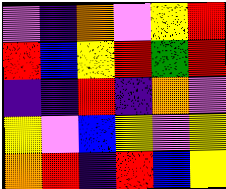[["violet", "indigo", "orange", "violet", "yellow", "red"], ["red", "blue", "yellow", "red", "green", "red"], ["indigo", "indigo", "red", "indigo", "orange", "violet"], ["yellow", "violet", "blue", "yellow", "violet", "yellow"], ["orange", "red", "indigo", "red", "blue", "yellow"]]